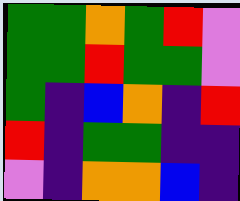[["green", "green", "orange", "green", "red", "violet"], ["green", "green", "red", "green", "green", "violet"], ["green", "indigo", "blue", "orange", "indigo", "red"], ["red", "indigo", "green", "green", "indigo", "indigo"], ["violet", "indigo", "orange", "orange", "blue", "indigo"]]